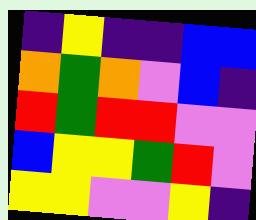[["indigo", "yellow", "indigo", "indigo", "blue", "blue"], ["orange", "green", "orange", "violet", "blue", "indigo"], ["red", "green", "red", "red", "violet", "violet"], ["blue", "yellow", "yellow", "green", "red", "violet"], ["yellow", "yellow", "violet", "violet", "yellow", "indigo"]]